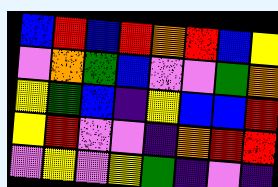[["blue", "red", "blue", "red", "orange", "red", "blue", "yellow"], ["violet", "orange", "green", "blue", "violet", "violet", "green", "orange"], ["yellow", "green", "blue", "indigo", "yellow", "blue", "blue", "red"], ["yellow", "red", "violet", "violet", "indigo", "orange", "red", "red"], ["violet", "yellow", "violet", "yellow", "green", "indigo", "violet", "indigo"]]